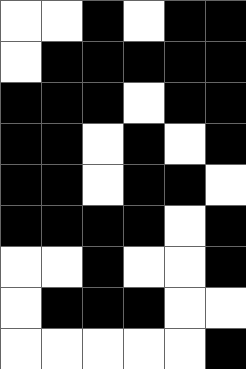[["white", "white", "black", "white", "black", "black"], ["white", "black", "black", "black", "black", "black"], ["black", "black", "black", "white", "black", "black"], ["black", "black", "white", "black", "white", "black"], ["black", "black", "white", "black", "black", "white"], ["black", "black", "black", "black", "white", "black"], ["white", "white", "black", "white", "white", "black"], ["white", "black", "black", "black", "white", "white"], ["white", "white", "white", "white", "white", "black"]]